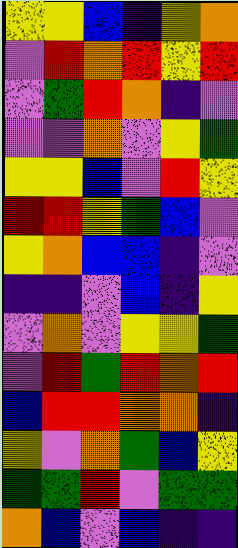[["yellow", "yellow", "blue", "indigo", "yellow", "orange"], ["violet", "red", "orange", "red", "yellow", "red"], ["violet", "green", "red", "orange", "indigo", "violet"], ["violet", "violet", "orange", "violet", "yellow", "green"], ["yellow", "yellow", "blue", "violet", "red", "yellow"], ["red", "red", "yellow", "green", "blue", "violet"], ["yellow", "orange", "blue", "blue", "indigo", "violet"], ["indigo", "indigo", "violet", "blue", "indigo", "yellow"], ["violet", "orange", "violet", "yellow", "yellow", "green"], ["violet", "red", "green", "red", "orange", "red"], ["blue", "red", "red", "orange", "orange", "indigo"], ["yellow", "violet", "orange", "green", "blue", "yellow"], ["green", "green", "red", "violet", "green", "green"], ["orange", "blue", "violet", "blue", "indigo", "indigo"]]